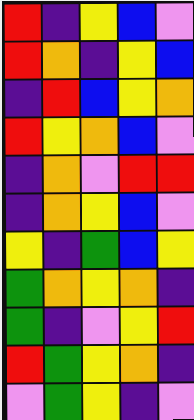[["red", "indigo", "yellow", "blue", "violet"], ["red", "orange", "indigo", "yellow", "blue"], ["indigo", "red", "blue", "yellow", "orange"], ["red", "yellow", "orange", "blue", "violet"], ["indigo", "orange", "violet", "red", "red"], ["indigo", "orange", "yellow", "blue", "violet"], ["yellow", "indigo", "green", "blue", "yellow"], ["green", "orange", "yellow", "orange", "indigo"], ["green", "indigo", "violet", "yellow", "red"], ["red", "green", "yellow", "orange", "indigo"], ["violet", "green", "yellow", "indigo", "violet"]]